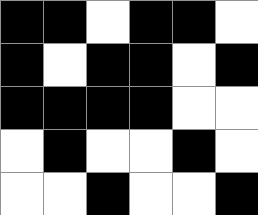[["black", "black", "white", "black", "black", "white"], ["black", "white", "black", "black", "white", "black"], ["black", "black", "black", "black", "white", "white"], ["white", "black", "white", "white", "black", "white"], ["white", "white", "black", "white", "white", "black"]]